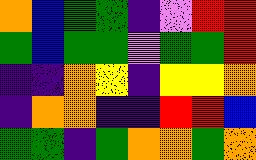[["orange", "blue", "green", "green", "indigo", "violet", "red", "red"], ["green", "blue", "green", "green", "violet", "green", "green", "red"], ["indigo", "indigo", "orange", "yellow", "indigo", "yellow", "yellow", "orange"], ["indigo", "orange", "orange", "indigo", "indigo", "red", "red", "blue"], ["green", "green", "indigo", "green", "orange", "orange", "green", "orange"]]